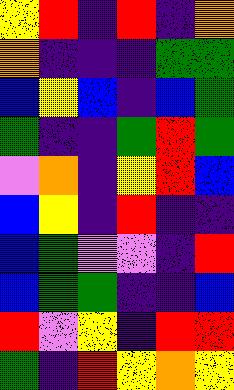[["yellow", "red", "indigo", "red", "indigo", "orange"], ["orange", "indigo", "indigo", "indigo", "green", "green"], ["blue", "yellow", "blue", "indigo", "blue", "green"], ["green", "indigo", "indigo", "green", "red", "green"], ["violet", "orange", "indigo", "yellow", "red", "blue"], ["blue", "yellow", "indigo", "red", "indigo", "indigo"], ["blue", "green", "violet", "violet", "indigo", "red"], ["blue", "green", "green", "indigo", "indigo", "blue"], ["red", "violet", "yellow", "indigo", "red", "red"], ["green", "indigo", "red", "yellow", "orange", "yellow"]]